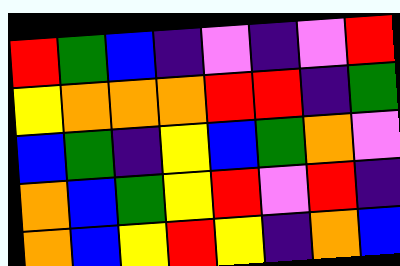[["red", "green", "blue", "indigo", "violet", "indigo", "violet", "red"], ["yellow", "orange", "orange", "orange", "red", "red", "indigo", "green"], ["blue", "green", "indigo", "yellow", "blue", "green", "orange", "violet"], ["orange", "blue", "green", "yellow", "red", "violet", "red", "indigo"], ["orange", "blue", "yellow", "red", "yellow", "indigo", "orange", "blue"]]